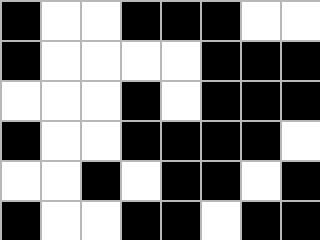[["black", "white", "white", "black", "black", "black", "white", "white"], ["black", "white", "white", "white", "white", "black", "black", "black"], ["white", "white", "white", "black", "white", "black", "black", "black"], ["black", "white", "white", "black", "black", "black", "black", "white"], ["white", "white", "black", "white", "black", "black", "white", "black"], ["black", "white", "white", "black", "black", "white", "black", "black"]]